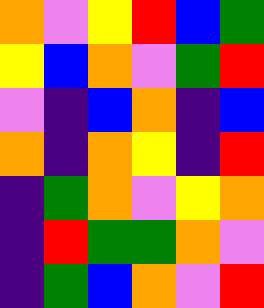[["orange", "violet", "yellow", "red", "blue", "green"], ["yellow", "blue", "orange", "violet", "green", "red"], ["violet", "indigo", "blue", "orange", "indigo", "blue"], ["orange", "indigo", "orange", "yellow", "indigo", "red"], ["indigo", "green", "orange", "violet", "yellow", "orange"], ["indigo", "red", "green", "green", "orange", "violet"], ["indigo", "green", "blue", "orange", "violet", "red"]]